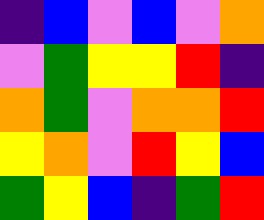[["indigo", "blue", "violet", "blue", "violet", "orange"], ["violet", "green", "yellow", "yellow", "red", "indigo"], ["orange", "green", "violet", "orange", "orange", "red"], ["yellow", "orange", "violet", "red", "yellow", "blue"], ["green", "yellow", "blue", "indigo", "green", "red"]]